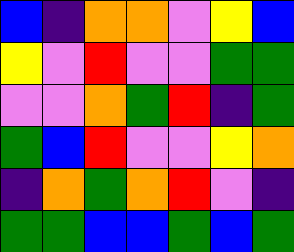[["blue", "indigo", "orange", "orange", "violet", "yellow", "blue"], ["yellow", "violet", "red", "violet", "violet", "green", "green"], ["violet", "violet", "orange", "green", "red", "indigo", "green"], ["green", "blue", "red", "violet", "violet", "yellow", "orange"], ["indigo", "orange", "green", "orange", "red", "violet", "indigo"], ["green", "green", "blue", "blue", "green", "blue", "green"]]